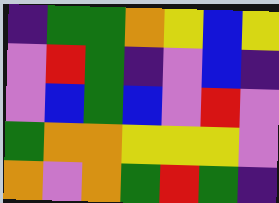[["indigo", "green", "green", "orange", "yellow", "blue", "yellow"], ["violet", "red", "green", "indigo", "violet", "blue", "indigo"], ["violet", "blue", "green", "blue", "violet", "red", "violet"], ["green", "orange", "orange", "yellow", "yellow", "yellow", "violet"], ["orange", "violet", "orange", "green", "red", "green", "indigo"]]